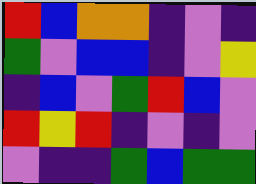[["red", "blue", "orange", "orange", "indigo", "violet", "indigo"], ["green", "violet", "blue", "blue", "indigo", "violet", "yellow"], ["indigo", "blue", "violet", "green", "red", "blue", "violet"], ["red", "yellow", "red", "indigo", "violet", "indigo", "violet"], ["violet", "indigo", "indigo", "green", "blue", "green", "green"]]